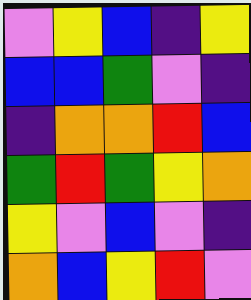[["violet", "yellow", "blue", "indigo", "yellow"], ["blue", "blue", "green", "violet", "indigo"], ["indigo", "orange", "orange", "red", "blue"], ["green", "red", "green", "yellow", "orange"], ["yellow", "violet", "blue", "violet", "indigo"], ["orange", "blue", "yellow", "red", "violet"]]